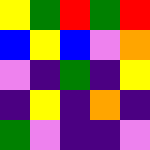[["yellow", "green", "red", "green", "red"], ["blue", "yellow", "blue", "violet", "orange"], ["violet", "indigo", "green", "indigo", "yellow"], ["indigo", "yellow", "indigo", "orange", "indigo"], ["green", "violet", "indigo", "indigo", "violet"]]